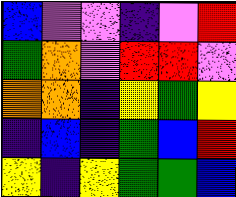[["blue", "violet", "violet", "indigo", "violet", "red"], ["green", "orange", "violet", "red", "red", "violet"], ["orange", "orange", "indigo", "yellow", "green", "yellow"], ["indigo", "blue", "indigo", "green", "blue", "red"], ["yellow", "indigo", "yellow", "green", "green", "blue"]]